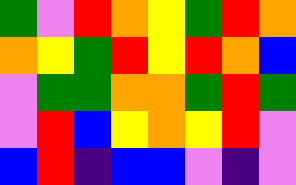[["green", "violet", "red", "orange", "yellow", "green", "red", "orange"], ["orange", "yellow", "green", "red", "yellow", "red", "orange", "blue"], ["violet", "green", "green", "orange", "orange", "green", "red", "green"], ["violet", "red", "blue", "yellow", "orange", "yellow", "red", "violet"], ["blue", "red", "indigo", "blue", "blue", "violet", "indigo", "violet"]]